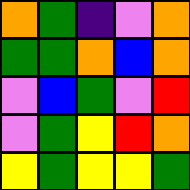[["orange", "green", "indigo", "violet", "orange"], ["green", "green", "orange", "blue", "orange"], ["violet", "blue", "green", "violet", "red"], ["violet", "green", "yellow", "red", "orange"], ["yellow", "green", "yellow", "yellow", "green"]]